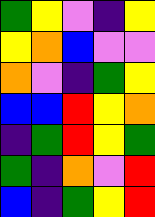[["green", "yellow", "violet", "indigo", "yellow"], ["yellow", "orange", "blue", "violet", "violet"], ["orange", "violet", "indigo", "green", "yellow"], ["blue", "blue", "red", "yellow", "orange"], ["indigo", "green", "red", "yellow", "green"], ["green", "indigo", "orange", "violet", "red"], ["blue", "indigo", "green", "yellow", "red"]]